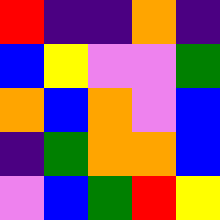[["red", "indigo", "indigo", "orange", "indigo"], ["blue", "yellow", "violet", "violet", "green"], ["orange", "blue", "orange", "violet", "blue"], ["indigo", "green", "orange", "orange", "blue"], ["violet", "blue", "green", "red", "yellow"]]